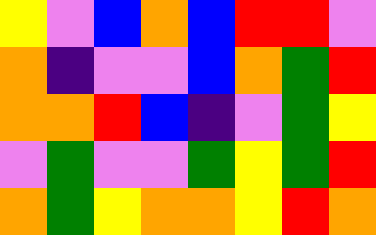[["yellow", "violet", "blue", "orange", "blue", "red", "red", "violet"], ["orange", "indigo", "violet", "violet", "blue", "orange", "green", "red"], ["orange", "orange", "red", "blue", "indigo", "violet", "green", "yellow"], ["violet", "green", "violet", "violet", "green", "yellow", "green", "red"], ["orange", "green", "yellow", "orange", "orange", "yellow", "red", "orange"]]